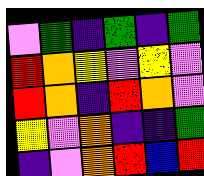[["violet", "green", "indigo", "green", "indigo", "green"], ["red", "orange", "yellow", "violet", "yellow", "violet"], ["red", "orange", "indigo", "red", "orange", "violet"], ["yellow", "violet", "orange", "indigo", "indigo", "green"], ["indigo", "violet", "orange", "red", "blue", "red"]]